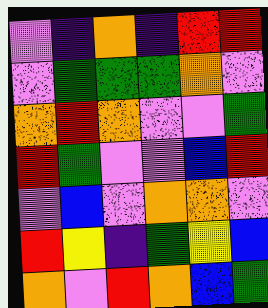[["violet", "indigo", "orange", "indigo", "red", "red"], ["violet", "green", "green", "green", "orange", "violet"], ["orange", "red", "orange", "violet", "violet", "green"], ["red", "green", "violet", "violet", "blue", "red"], ["violet", "blue", "violet", "orange", "orange", "violet"], ["red", "yellow", "indigo", "green", "yellow", "blue"], ["orange", "violet", "red", "orange", "blue", "green"]]